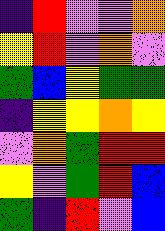[["indigo", "red", "violet", "violet", "orange"], ["yellow", "red", "violet", "orange", "violet"], ["green", "blue", "yellow", "green", "green"], ["indigo", "yellow", "yellow", "orange", "yellow"], ["violet", "orange", "green", "red", "red"], ["yellow", "violet", "green", "red", "blue"], ["green", "indigo", "red", "violet", "blue"]]